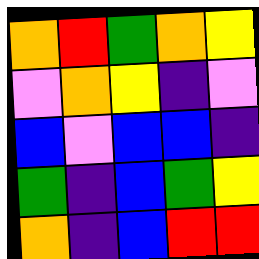[["orange", "red", "green", "orange", "yellow"], ["violet", "orange", "yellow", "indigo", "violet"], ["blue", "violet", "blue", "blue", "indigo"], ["green", "indigo", "blue", "green", "yellow"], ["orange", "indigo", "blue", "red", "red"]]